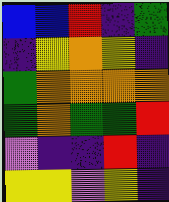[["blue", "blue", "red", "indigo", "green"], ["indigo", "yellow", "orange", "yellow", "indigo"], ["green", "orange", "orange", "orange", "orange"], ["green", "orange", "green", "green", "red"], ["violet", "indigo", "indigo", "red", "indigo"], ["yellow", "yellow", "violet", "yellow", "indigo"]]